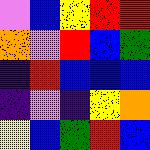[["violet", "blue", "yellow", "red", "red"], ["orange", "violet", "red", "blue", "green"], ["indigo", "red", "blue", "blue", "blue"], ["indigo", "violet", "indigo", "yellow", "orange"], ["yellow", "blue", "green", "red", "blue"]]